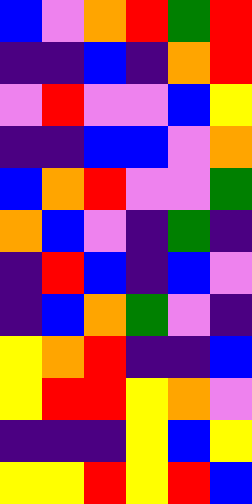[["blue", "violet", "orange", "red", "green", "red"], ["indigo", "indigo", "blue", "indigo", "orange", "red"], ["violet", "red", "violet", "violet", "blue", "yellow"], ["indigo", "indigo", "blue", "blue", "violet", "orange"], ["blue", "orange", "red", "violet", "violet", "green"], ["orange", "blue", "violet", "indigo", "green", "indigo"], ["indigo", "red", "blue", "indigo", "blue", "violet"], ["indigo", "blue", "orange", "green", "violet", "indigo"], ["yellow", "orange", "red", "indigo", "indigo", "blue"], ["yellow", "red", "red", "yellow", "orange", "violet"], ["indigo", "indigo", "indigo", "yellow", "blue", "yellow"], ["yellow", "yellow", "red", "yellow", "red", "blue"]]